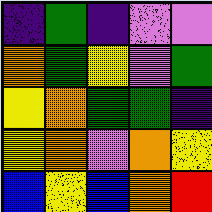[["indigo", "green", "indigo", "violet", "violet"], ["orange", "green", "yellow", "violet", "green"], ["yellow", "orange", "green", "green", "indigo"], ["yellow", "orange", "violet", "orange", "yellow"], ["blue", "yellow", "blue", "orange", "red"]]